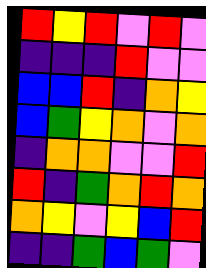[["red", "yellow", "red", "violet", "red", "violet"], ["indigo", "indigo", "indigo", "red", "violet", "violet"], ["blue", "blue", "red", "indigo", "orange", "yellow"], ["blue", "green", "yellow", "orange", "violet", "orange"], ["indigo", "orange", "orange", "violet", "violet", "red"], ["red", "indigo", "green", "orange", "red", "orange"], ["orange", "yellow", "violet", "yellow", "blue", "red"], ["indigo", "indigo", "green", "blue", "green", "violet"]]